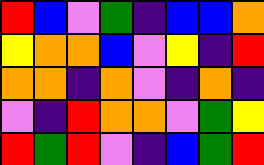[["red", "blue", "violet", "green", "indigo", "blue", "blue", "orange"], ["yellow", "orange", "orange", "blue", "violet", "yellow", "indigo", "red"], ["orange", "orange", "indigo", "orange", "violet", "indigo", "orange", "indigo"], ["violet", "indigo", "red", "orange", "orange", "violet", "green", "yellow"], ["red", "green", "red", "violet", "indigo", "blue", "green", "red"]]